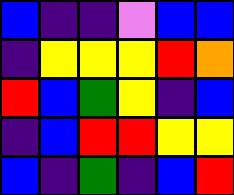[["blue", "indigo", "indigo", "violet", "blue", "blue"], ["indigo", "yellow", "yellow", "yellow", "red", "orange"], ["red", "blue", "green", "yellow", "indigo", "blue"], ["indigo", "blue", "red", "red", "yellow", "yellow"], ["blue", "indigo", "green", "indigo", "blue", "red"]]